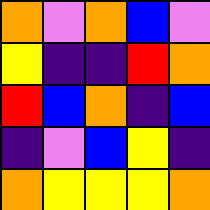[["orange", "violet", "orange", "blue", "violet"], ["yellow", "indigo", "indigo", "red", "orange"], ["red", "blue", "orange", "indigo", "blue"], ["indigo", "violet", "blue", "yellow", "indigo"], ["orange", "yellow", "yellow", "yellow", "orange"]]